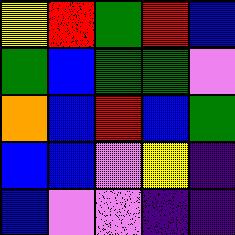[["yellow", "red", "green", "red", "blue"], ["green", "blue", "green", "green", "violet"], ["orange", "blue", "red", "blue", "green"], ["blue", "blue", "violet", "yellow", "indigo"], ["blue", "violet", "violet", "indigo", "indigo"]]